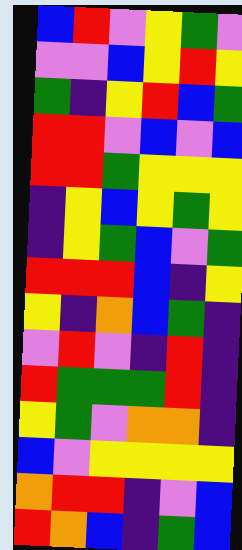[["blue", "red", "violet", "yellow", "green", "violet"], ["violet", "violet", "blue", "yellow", "red", "yellow"], ["green", "indigo", "yellow", "red", "blue", "green"], ["red", "red", "violet", "blue", "violet", "blue"], ["red", "red", "green", "yellow", "yellow", "yellow"], ["indigo", "yellow", "blue", "yellow", "green", "yellow"], ["indigo", "yellow", "green", "blue", "violet", "green"], ["red", "red", "red", "blue", "indigo", "yellow"], ["yellow", "indigo", "orange", "blue", "green", "indigo"], ["violet", "red", "violet", "indigo", "red", "indigo"], ["red", "green", "green", "green", "red", "indigo"], ["yellow", "green", "violet", "orange", "orange", "indigo"], ["blue", "violet", "yellow", "yellow", "yellow", "yellow"], ["orange", "red", "red", "indigo", "violet", "blue"], ["red", "orange", "blue", "indigo", "green", "blue"]]